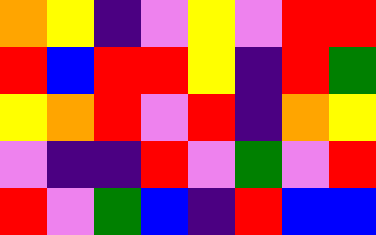[["orange", "yellow", "indigo", "violet", "yellow", "violet", "red", "red"], ["red", "blue", "red", "red", "yellow", "indigo", "red", "green"], ["yellow", "orange", "red", "violet", "red", "indigo", "orange", "yellow"], ["violet", "indigo", "indigo", "red", "violet", "green", "violet", "red"], ["red", "violet", "green", "blue", "indigo", "red", "blue", "blue"]]